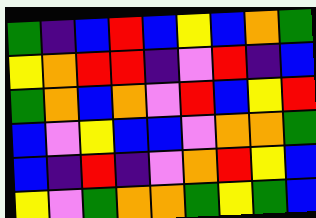[["green", "indigo", "blue", "red", "blue", "yellow", "blue", "orange", "green"], ["yellow", "orange", "red", "red", "indigo", "violet", "red", "indigo", "blue"], ["green", "orange", "blue", "orange", "violet", "red", "blue", "yellow", "red"], ["blue", "violet", "yellow", "blue", "blue", "violet", "orange", "orange", "green"], ["blue", "indigo", "red", "indigo", "violet", "orange", "red", "yellow", "blue"], ["yellow", "violet", "green", "orange", "orange", "green", "yellow", "green", "blue"]]